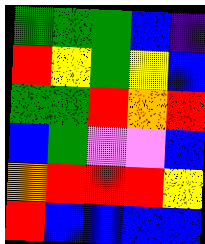[["green", "green", "green", "blue", "indigo"], ["red", "yellow", "green", "yellow", "blue"], ["green", "green", "red", "orange", "red"], ["blue", "green", "violet", "violet", "blue"], ["orange", "red", "red", "red", "yellow"], ["red", "blue", "blue", "blue", "blue"]]